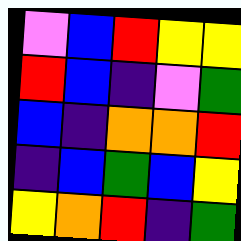[["violet", "blue", "red", "yellow", "yellow"], ["red", "blue", "indigo", "violet", "green"], ["blue", "indigo", "orange", "orange", "red"], ["indigo", "blue", "green", "blue", "yellow"], ["yellow", "orange", "red", "indigo", "green"]]